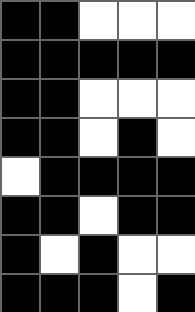[["black", "black", "white", "white", "white"], ["black", "black", "black", "black", "black"], ["black", "black", "white", "white", "white"], ["black", "black", "white", "black", "white"], ["white", "black", "black", "black", "black"], ["black", "black", "white", "black", "black"], ["black", "white", "black", "white", "white"], ["black", "black", "black", "white", "black"]]